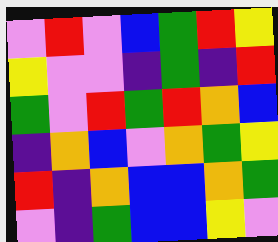[["violet", "red", "violet", "blue", "green", "red", "yellow"], ["yellow", "violet", "violet", "indigo", "green", "indigo", "red"], ["green", "violet", "red", "green", "red", "orange", "blue"], ["indigo", "orange", "blue", "violet", "orange", "green", "yellow"], ["red", "indigo", "orange", "blue", "blue", "orange", "green"], ["violet", "indigo", "green", "blue", "blue", "yellow", "violet"]]